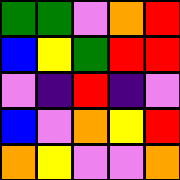[["green", "green", "violet", "orange", "red"], ["blue", "yellow", "green", "red", "red"], ["violet", "indigo", "red", "indigo", "violet"], ["blue", "violet", "orange", "yellow", "red"], ["orange", "yellow", "violet", "violet", "orange"]]